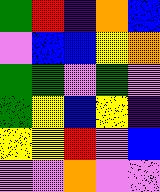[["green", "red", "indigo", "orange", "blue"], ["violet", "blue", "blue", "yellow", "orange"], ["green", "green", "violet", "green", "violet"], ["green", "yellow", "blue", "yellow", "indigo"], ["yellow", "yellow", "red", "violet", "blue"], ["violet", "violet", "orange", "violet", "violet"]]